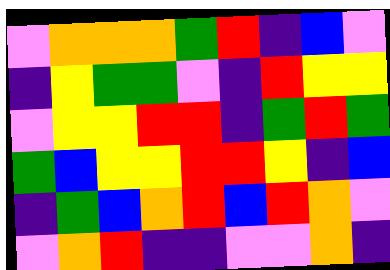[["violet", "orange", "orange", "orange", "green", "red", "indigo", "blue", "violet"], ["indigo", "yellow", "green", "green", "violet", "indigo", "red", "yellow", "yellow"], ["violet", "yellow", "yellow", "red", "red", "indigo", "green", "red", "green"], ["green", "blue", "yellow", "yellow", "red", "red", "yellow", "indigo", "blue"], ["indigo", "green", "blue", "orange", "red", "blue", "red", "orange", "violet"], ["violet", "orange", "red", "indigo", "indigo", "violet", "violet", "orange", "indigo"]]